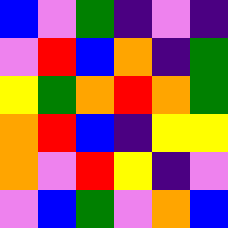[["blue", "violet", "green", "indigo", "violet", "indigo"], ["violet", "red", "blue", "orange", "indigo", "green"], ["yellow", "green", "orange", "red", "orange", "green"], ["orange", "red", "blue", "indigo", "yellow", "yellow"], ["orange", "violet", "red", "yellow", "indigo", "violet"], ["violet", "blue", "green", "violet", "orange", "blue"]]